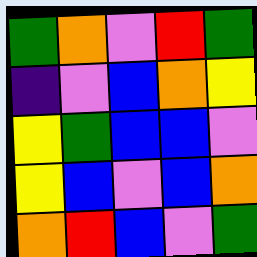[["green", "orange", "violet", "red", "green"], ["indigo", "violet", "blue", "orange", "yellow"], ["yellow", "green", "blue", "blue", "violet"], ["yellow", "blue", "violet", "blue", "orange"], ["orange", "red", "blue", "violet", "green"]]